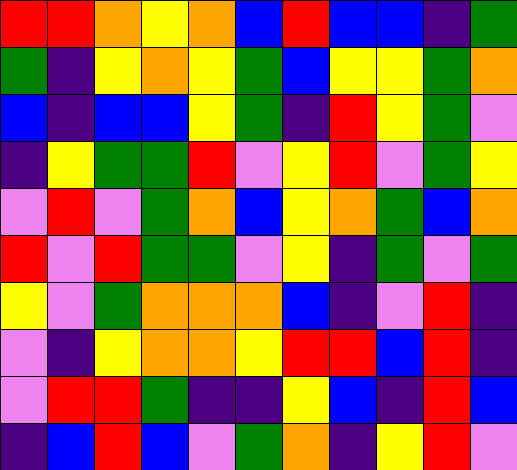[["red", "red", "orange", "yellow", "orange", "blue", "red", "blue", "blue", "indigo", "green"], ["green", "indigo", "yellow", "orange", "yellow", "green", "blue", "yellow", "yellow", "green", "orange"], ["blue", "indigo", "blue", "blue", "yellow", "green", "indigo", "red", "yellow", "green", "violet"], ["indigo", "yellow", "green", "green", "red", "violet", "yellow", "red", "violet", "green", "yellow"], ["violet", "red", "violet", "green", "orange", "blue", "yellow", "orange", "green", "blue", "orange"], ["red", "violet", "red", "green", "green", "violet", "yellow", "indigo", "green", "violet", "green"], ["yellow", "violet", "green", "orange", "orange", "orange", "blue", "indigo", "violet", "red", "indigo"], ["violet", "indigo", "yellow", "orange", "orange", "yellow", "red", "red", "blue", "red", "indigo"], ["violet", "red", "red", "green", "indigo", "indigo", "yellow", "blue", "indigo", "red", "blue"], ["indigo", "blue", "red", "blue", "violet", "green", "orange", "indigo", "yellow", "red", "violet"]]